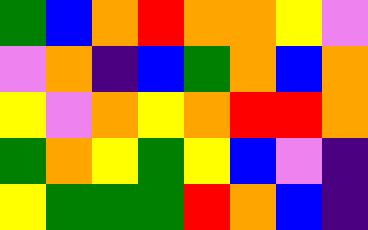[["green", "blue", "orange", "red", "orange", "orange", "yellow", "violet"], ["violet", "orange", "indigo", "blue", "green", "orange", "blue", "orange"], ["yellow", "violet", "orange", "yellow", "orange", "red", "red", "orange"], ["green", "orange", "yellow", "green", "yellow", "blue", "violet", "indigo"], ["yellow", "green", "green", "green", "red", "orange", "blue", "indigo"]]